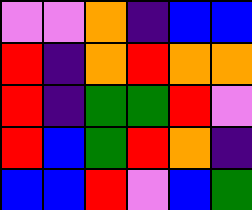[["violet", "violet", "orange", "indigo", "blue", "blue"], ["red", "indigo", "orange", "red", "orange", "orange"], ["red", "indigo", "green", "green", "red", "violet"], ["red", "blue", "green", "red", "orange", "indigo"], ["blue", "blue", "red", "violet", "blue", "green"]]